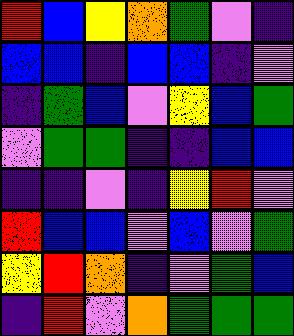[["red", "blue", "yellow", "orange", "green", "violet", "indigo"], ["blue", "blue", "indigo", "blue", "blue", "indigo", "violet"], ["indigo", "green", "blue", "violet", "yellow", "blue", "green"], ["violet", "green", "green", "indigo", "indigo", "blue", "blue"], ["indigo", "indigo", "violet", "indigo", "yellow", "red", "violet"], ["red", "blue", "blue", "violet", "blue", "violet", "green"], ["yellow", "red", "orange", "indigo", "violet", "green", "blue"], ["indigo", "red", "violet", "orange", "green", "green", "green"]]